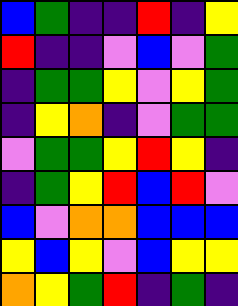[["blue", "green", "indigo", "indigo", "red", "indigo", "yellow"], ["red", "indigo", "indigo", "violet", "blue", "violet", "green"], ["indigo", "green", "green", "yellow", "violet", "yellow", "green"], ["indigo", "yellow", "orange", "indigo", "violet", "green", "green"], ["violet", "green", "green", "yellow", "red", "yellow", "indigo"], ["indigo", "green", "yellow", "red", "blue", "red", "violet"], ["blue", "violet", "orange", "orange", "blue", "blue", "blue"], ["yellow", "blue", "yellow", "violet", "blue", "yellow", "yellow"], ["orange", "yellow", "green", "red", "indigo", "green", "indigo"]]